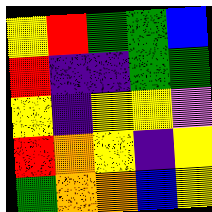[["yellow", "red", "green", "green", "blue"], ["red", "indigo", "indigo", "green", "green"], ["yellow", "indigo", "yellow", "yellow", "violet"], ["red", "orange", "yellow", "indigo", "yellow"], ["green", "orange", "orange", "blue", "yellow"]]